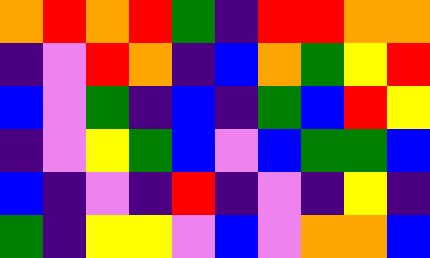[["orange", "red", "orange", "red", "green", "indigo", "red", "red", "orange", "orange"], ["indigo", "violet", "red", "orange", "indigo", "blue", "orange", "green", "yellow", "red"], ["blue", "violet", "green", "indigo", "blue", "indigo", "green", "blue", "red", "yellow"], ["indigo", "violet", "yellow", "green", "blue", "violet", "blue", "green", "green", "blue"], ["blue", "indigo", "violet", "indigo", "red", "indigo", "violet", "indigo", "yellow", "indigo"], ["green", "indigo", "yellow", "yellow", "violet", "blue", "violet", "orange", "orange", "blue"]]